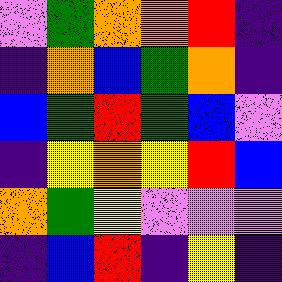[["violet", "green", "orange", "orange", "red", "indigo"], ["indigo", "orange", "blue", "green", "orange", "indigo"], ["blue", "green", "red", "green", "blue", "violet"], ["indigo", "yellow", "orange", "yellow", "red", "blue"], ["orange", "green", "yellow", "violet", "violet", "violet"], ["indigo", "blue", "red", "indigo", "yellow", "indigo"]]